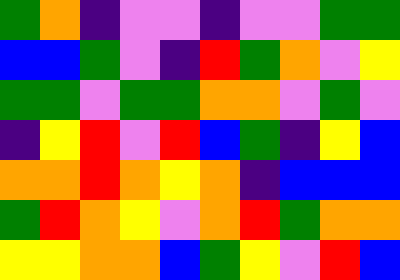[["green", "orange", "indigo", "violet", "violet", "indigo", "violet", "violet", "green", "green"], ["blue", "blue", "green", "violet", "indigo", "red", "green", "orange", "violet", "yellow"], ["green", "green", "violet", "green", "green", "orange", "orange", "violet", "green", "violet"], ["indigo", "yellow", "red", "violet", "red", "blue", "green", "indigo", "yellow", "blue"], ["orange", "orange", "red", "orange", "yellow", "orange", "indigo", "blue", "blue", "blue"], ["green", "red", "orange", "yellow", "violet", "orange", "red", "green", "orange", "orange"], ["yellow", "yellow", "orange", "orange", "blue", "green", "yellow", "violet", "red", "blue"]]